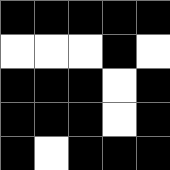[["black", "black", "black", "black", "black"], ["white", "white", "white", "black", "white"], ["black", "black", "black", "white", "black"], ["black", "black", "black", "white", "black"], ["black", "white", "black", "black", "black"]]